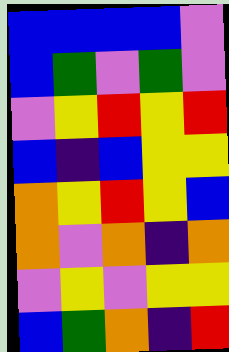[["blue", "blue", "blue", "blue", "violet"], ["blue", "green", "violet", "green", "violet"], ["violet", "yellow", "red", "yellow", "red"], ["blue", "indigo", "blue", "yellow", "yellow"], ["orange", "yellow", "red", "yellow", "blue"], ["orange", "violet", "orange", "indigo", "orange"], ["violet", "yellow", "violet", "yellow", "yellow"], ["blue", "green", "orange", "indigo", "red"]]